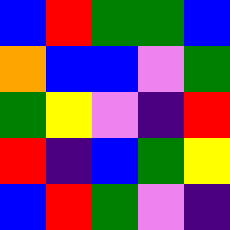[["blue", "red", "green", "green", "blue"], ["orange", "blue", "blue", "violet", "green"], ["green", "yellow", "violet", "indigo", "red"], ["red", "indigo", "blue", "green", "yellow"], ["blue", "red", "green", "violet", "indigo"]]